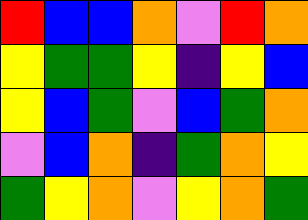[["red", "blue", "blue", "orange", "violet", "red", "orange"], ["yellow", "green", "green", "yellow", "indigo", "yellow", "blue"], ["yellow", "blue", "green", "violet", "blue", "green", "orange"], ["violet", "blue", "orange", "indigo", "green", "orange", "yellow"], ["green", "yellow", "orange", "violet", "yellow", "orange", "green"]]